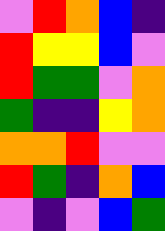[["violet", "red", "orange", "blue", "indigo"], ["red", "yellow", "yellow", "blue", "violet"], ["red", "green", "green", "violet", "orange"], ["green", "indigo", "indigo", "yellow", "orange"], ["orange", "orange", "red", "violet", "violet"], ["red", "green", "indigo", "orange", "blue"], ["violet", "indigo", "violet", "blue", "green"]]